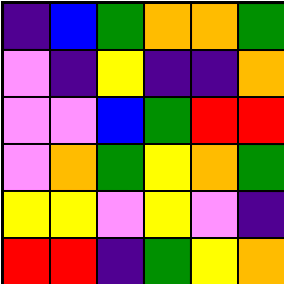[["indigo", "blue", "green", "orange", "orange", "green"], ["violet", "indigo", "yellow", "indigo", "indigo", "orange"], ["violet", "violet", "blue", "green", "red", "red"], ["violet", "orange", "green", "yellow", "orange", "green"], ["yellow", "yellow", "violet", "yellow", "violet", "indigo"], ["red", "red", "indigo", "green", "yellow", "orange"]]